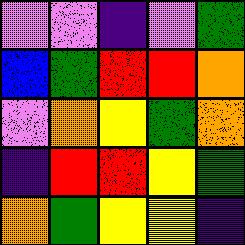[["violet", "violet", "indigo", "violet", "green"], ["blue", "green", "red", "red", "orange"], ["violet", "orange", "yellow", "green", "orange"], ["indigo", "red", "red", "yellow", "green"], ["orange", "green", "yellow", "yellow", "indigo"]]